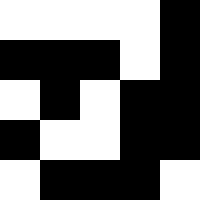[["white", "white", "white", "white", "black"], ["black", "black", "black", "white", "black"], ["white", "black", "white", "black", "black"], ["black", "white", "white", "black", "black"], ["white", "black", "black", "black", "white"]]